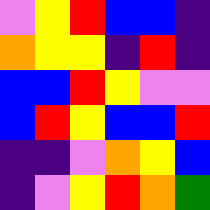[["violet", "yellow", "red", "blue", "blue", "indigo"], ["orange", "yellow", "yellow", "indigo", "red", "indigo"], ["blue", "blue", "red", "yellow", "violet", "violet"], ["blue", "red", "yellow", "blue", "blue", "red"], ["indigo", "indigo", "violet", "orange", "yellow", "blue"], ["indigo", "violet", "yellow", "red", "orange", "green"]]